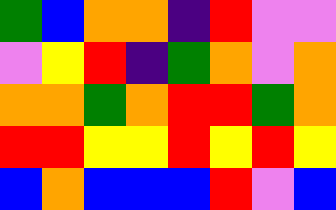[["green", "blue", "orange", "orange", "indigo", "red", "violet", "violet"], ["violet", "yellow", "red", "indigo", "green", "orange", "violet", "orange"], ["orange", "orange", "green", "orange", "red", "red", "green", "orange"], ["red", "red", "yellow", "yellow", "red", "yellow", "red", "yellow"], ["blue", "orange", "blue", "blue", "blue", "red", "violet", "blue"]]